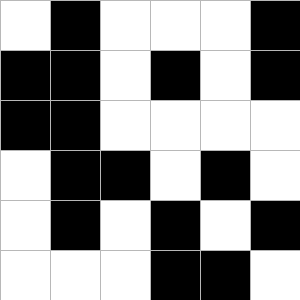[["white", "black", "white", "white", "white", "black"], ["black", "black", "white", "black", "white", "black"], ["black", "black", "white", "white", "white", "white"], ["white", "black", "black", "white", "black", "white"], ["white", "black", "white", "black", "white", "black"], ["white", "white", "white", "black", "black", "white"]]